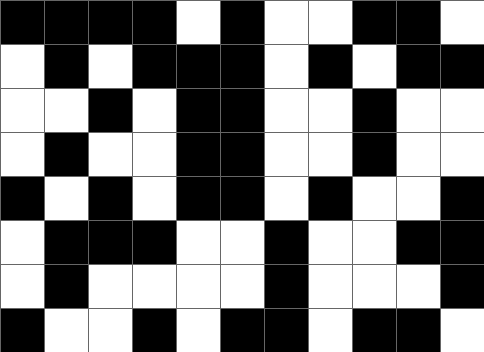[["black", "black", "black", "black", "white", "black", "white", "white", "black", "black", "white"], ["white", "black", "white", "black", "black", "black", "white", "black", "white", "black", "black"], ["white", "white", "black", "white", "black", "black", "white", "white", "black", "white", "white"], ["white", "black", "white", "white", "black", "black", "white", "white", "black", "white", "white"], ["black", "white", "black", "white", "black", "black", "white", "black", "white", "white", "black"], ["white", "black", "black", "black", "white", "white", "black", "white", "white", "black", "black"], ["white", "black", "white", "white", "white", "white", "black", "white", "white", "white", "black"], ["black", "white", "white", "black", "white", "black", "black", "white", "black", "black", "white"]]